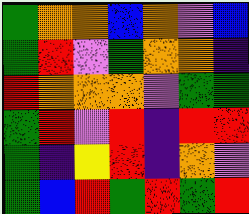[["green", "orange", "orange", "blue", "orange", "violet", "blue"], ["green", "red", "violet", "green", "orange", "orange", "indigo"], ["red", "orange", "orange", "orange", "violet", "green", "green"], ["green", "red", "violet", "red", "indigo", "red", "red"], ["green", "indigo", "yellow", "red", "indigo", "orange", "violet"], ["green", "blue", "red", "green", "red", "green", "red"]]